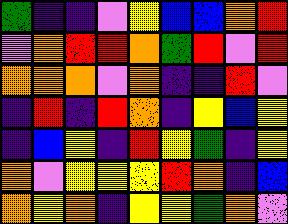[["green", "indigo", "indigo", "violet", "yellow", "blue", "blue", "orange", "red"], ["violet", "orange", "red", "red", "orange", "green", "red", "violet", "red"], ["orange", "orange", "orange", "violet", "orange", "indigo", "indigo", "red", "violet"], ["indigo", "red", "indigo", "red", "orange", "indigo", "yellow", "blue", "yellow"], ["indigo", "blue", "yellow", "indigo", "red", "yellow", "green", "indigo", "yellow"], ["orange", "violet", "yellow", "yellow", "yellow", "red", "orange", "indigo", "blue"], ["orange", "yellow", "orange", "indigo", "yellow", "yellow", "green", "orange", "violet"]]